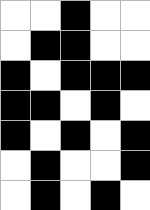[["white", "white", "black", "white", "white"], ["white", "black", "black", "white", "white"], ["black", "white", "black", "black", "black"], ["black", "black", "white", "black", "white"], ["black", "white", "black", "white", "black"], ["white", "black", "white", "white", "black"], ["white", "black", "white", "black", "white"]]